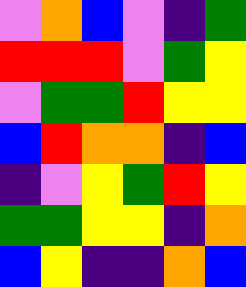[["violet", "orange", "blue", "violet", "indigo", "green"], ["red", "red", "red", "violet", "green", "yellow"], ["violet", "green", "green", "red", "yellow", "yellow"], ["blue", "red", "orange", "orange", "indigo", "blue"], ["indigo", "violet", "yellow", "green", "red", "yellow"], ["green", "green", "yellow", "yellow", "indigo", "orange"], ["blue", "yellow", "indigo", "indigo", "orange", "blue"]]